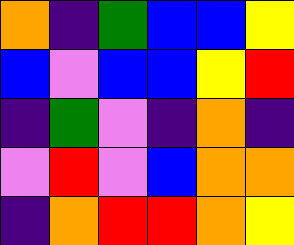[["orange", "indigo", "green", "blue", "blue", "yellow"], ["blue", "violet", "blue", "blue", "yellow", "red"], ["indigo", "green", "violet", "indigo", "orange", "indigo"], ["violet", "red", "violet", "blue", "orange", "orange"], ["indigo", "orange", "red", "red", "orange", "yellow"]]